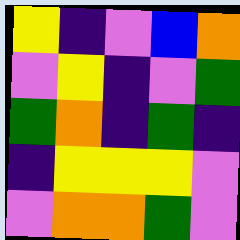[["yellow", "indigo", "violet", "blue", "orange"], ["violet", "yellow", "indigo", "violet", "green"], ["green", "orange", "indigo", "green", "indigo"], ["indigo", "yellow", "yellow", "yellow", "violet"], ["violet", "orange", "orange", "green", "violet"]]